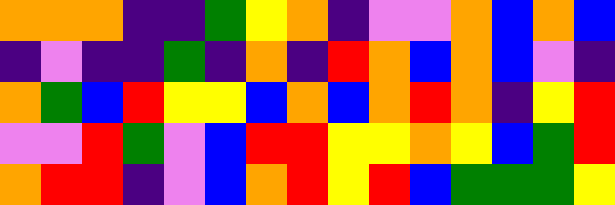[["orange", "orange", "orange", "indigo", "indigo", "green", "yellow", "orange", "indigo", "violet", "violet", "orange", "blue", "orange", "blue"], ["indigo", "violet", "indigo", "indigo", "green", "indigo", "orange", "indigo", "red", "orange", "blue", "orange", "blue", "violet", "indigo"], ["orange", "green", "blue", "red", "yellow", "yellow", "blue", "orange", "blue", "orange", "red", "orange", "indigo", "yellow", "red"], ["violet", "violet", "red", "green", "violet", "blue", "red", "red", "yellow", "yellow", "orange", "yellow", "blue", "green", "red"], ["orange", "red", "red", "indigo", "violet", "blue", "orange", "red", "yellow", "red", "blue", "green", "green", "green", "yellow"]]